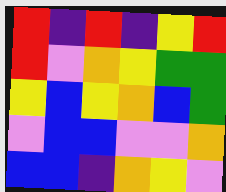[["red", "indigo", "red", "indigo", "yellow", "red"], ["red", "violet", "orange", "yellow", "green", "green"], ["yellow", "blue", "yellow", "orange", "blue", "green"], ["violet", "blue", "blue", "violet", "violet", "orange"], ["blue", "blue", "indigo", "orange", "yellow", "violet"]]